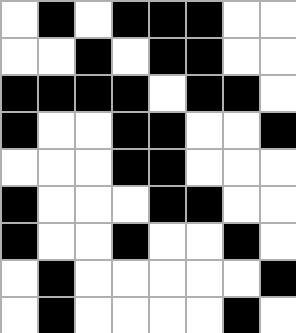[["white", "black", "white", "black", "black", "black", "white", "white"], ["white", "white", "black", "white", "black", "black", "white", "white"], ["black", "black", "black", "black", "white", "black", "black", "white"], ["black", "white", "white", "black", "black", "white", "white", "black"], ["white", "white", "white", "black", "black", "white", "white", "white"], ["black", "white", "white", "white", "black", "black", "white", "white"], ["black", "white", "white", "black", "white", "white", "black", "white"], ["white", "black", "white", "white", "white", "white", "white", "black"], ["white", "black", "white", "white", "white", "white", "black", "white"]]